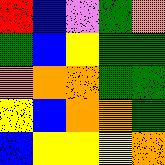[["red", "blue", "violet", "green", "orange"], ["green", "blue", "yellow", "green", "green"], ["orange", "orange", "orange", "green", "green"], ["yellow", "blue", "orange", "orange", "green"], ["blue", "yellow", "yellow", "yellow", "orange"]]